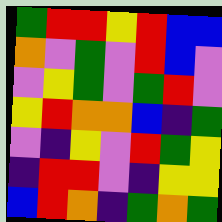[["green", "red", "red", "yellow", "red", "blue", "blue"], ["orange", "violet", "green", "violet", "red", "blue", "violet"], ["violet", "yellow", "green", "violet", "green", "red", "violet"], ["yellow", "red", "orange", "orange", "blue", "indigo", "green"], ["violet", "indigo", "yellow", "violet", "red", "green", "yellow"], ["indigo", "red", "red", "violet", "indigo", "yellow", "yellow"], ["blue", "red", "orange", "indigo", "green", "orange", "green"]]